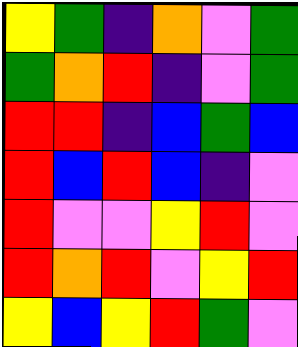[["yellow", "green", "indigo", "orange", "violet", "green"], ["green", "orange", "red", "indigo", "violet", "green"], ["red", "red", "indigo", "blue", "green", "blue"], ["red", "blue", "red", "blue", "indigo", "violet"], ["red", "violet", "violet", "yellow", "red", "violet"], ["red", "orange", "red", "violet", "yellow", "red"], ["yellow", "blue", "yellow", "red", "green", "violet"]]